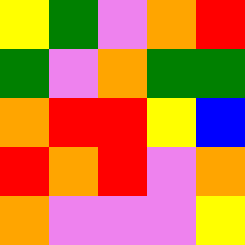[["yellow", "green", "violet", "orange", "red"], ["green", "violet", "orange", "green", "green"], ["orange", "red", "red", "yellow", "blue"], ["red", "orange", "red", "violet", "orange"], ["orange", "violet", "violet", "violet", "yellow"]]